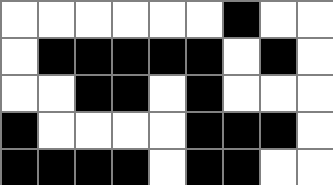[["white", "white", "white", "white", "white", "white", "black", "white", "white"], ["white", "black", "black", "black", "black", "black", "white", "black", "white"], ["white", "white", "black", "black", "white", "black", "white", "white", "white"], ["black", "white", "white", "white", "white", "black", "black", "black", "white"], ["black", "black", "black", "black", "white", "black", "black", "white", "white"]]